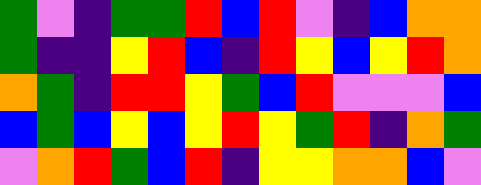[["green", "violet", "indigo", "green", "green", "red", "blue", "red", "violet", "indigo", "blue", "orange", "orange"], ["green", "indigo", "indigo", "yellow", "red", "blue", "indigo", "red", "yellow", "blue", "yellow", "red", "orange"], ["orange", "green", "indigo", "red", "red", "yellow", "green", "blue", "red", "violet", "violet", "violet", "blue"], ["blue", "green", "blue", "yellow", "blue", "yellow", "red", "yellow", "green", "red", "indigo", "orange", "green"], ["violet", "orange", "red", "green", "blue", "red", "indigo", "yellow", "yellow", "orange", "orange", "blue", "violet"]]